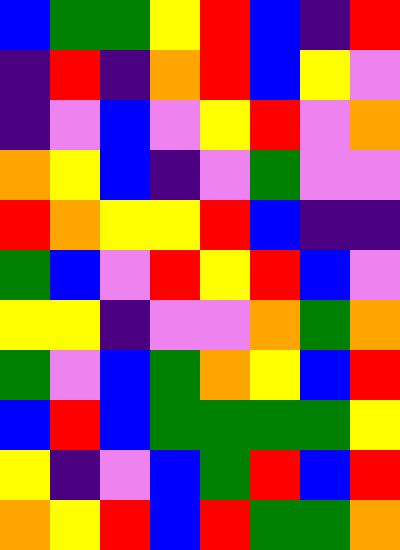[["blue", "green", "green", "yellow", "red", "blue", "indigo", "red"], ["indigo", "red", "indigo", "orange", "red", "blue", "yellow", "violet"], ["indigo", "violet", "blue", "violet", "yellow", "red", "violet", "orange"], ["orange", "yellow", "blue", "indigo", "violet", "green", "violet", "violet"], ["red", "orange", "yellow", "yellow", "red", "blue", "indigo", "indigo"], ["green", "blue", "violet", "red", "yellow", "red", "blue", "violet"], ["yellow", "yellow", "indigo", "violet", "violet", "orange", "green", "orange"], ["green", "violet", "blue", "green", "orange", "yellow", "blue", "red"], ["blue", "red", "blue", "green", "green", "green", "green", "yellow"], ["yellow", "indigo", "violet", "blue", "green", "red", "blue", "red"], ["orange", "yellow", "red", "blue", "red", "green", "green", "orange"]]